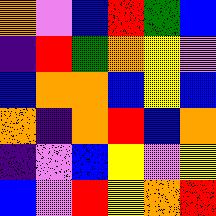[["orange", "violet", "blue", "red", "green", "blue"], ["indigo", "red", "green", "orange", "yellow", "violet"], ["blue", "orange", "orange", "blue", "yellow", "blue"], ["orange", "indigo", "orange", "red", "blue", "orange"], ["indigo", "violet", "blue", "yellow", "violet", "yellow"], ["blue", "violet", "red", "yellow", "orange", "red"]]